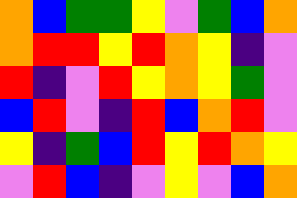[["orange", "blue", "green", "green", "yellow", "violet", "green", "blue", "orange"], ["orange", "red", "red", "yellow", "red", "orange", "yellow", "indigo", "violet"], ["red", "indigo", "violet", "red", "yellow", "orange", "yellow", "green", "violet"], ["blue", "red", "violet", "indigo", "red", "blue", "orange", "red", "violet"], ["yellow", "indigo", "green", "blue", "red", "yellow", "red", "orange", "yellow"], ["violet", "red", "blue", "indigo", "violet", "yellow", "violet", "blue", "orange"]]